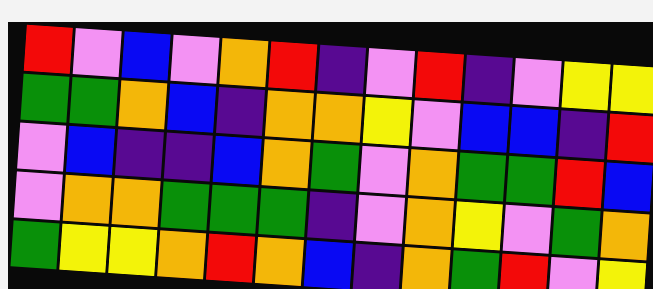[["red", "violet", "blue", "violet", "orange", "red", "indigo", "violet", "red", "indigo", "violet", "yellow", "yellow"], ["green", "green", "orange", "blue", "indigo", "orange", "orange", "yellow", "violet", "blue", "blue", "indigo", "red"], ["violet", "blue", "indigo", "indigo", "blue", "orange", "green", "violet", "orange", "green", "green", "red", "blue"], ["violet", "orange", "orange", "green", "green", "green", "indigo", "violet", "orange", "yellow", "violet", "green", "orange"], ["green", "yellow", "yellow", "orange", "red", "orange", "blue", "indigo", "orange", "green", "red", "violet", "yellow"]]